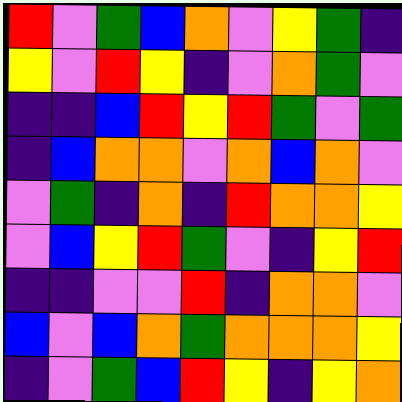[["red", "violet", "green", "blue", "orange", "violet", "yellow", "green", "indigo"], ["yellow", "violet", "red", "yellow", "indigo", "violet", "orange", "green", "violet"], ["indigo", "indigo", "blue", "red", "yellow", "red", "green", "violet", "green"], ["indigo", "blue", "orange", "orange", "violet", "orange", "blue", "orange", "violet"], ["violet", "green", "indigo", "orange", "indigo", "red", "orange", "orange", "yellow"], ["violet", "blue", "yellow", "red", "green", "violet", "indigo", "yellow", "red"], ["indigo", "indigo", "violet", "violet", "red", "indigo", "orange", "orange", "violet"], ["blue", "violet", "blue", "orange", "green", "orange", "orange", "orange", "yellow"], ["indigo", "violet", "green", "blue", "red", "yellow", "indigo", "yellow", "orange"]]